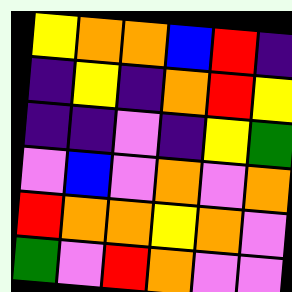[["yellow", "orange", "orange", "blue", "red", "indigo"], ["indigo", "yellow", "indigo", "orange", "red", "yellow"], ["indigo", "indigo", "violet", "indigo", "yellow", "green"], ["violet", "blue", "violet", "orange", "violet", "orange"], ["red", "orange", "orange", "yellow", "orange", "violet"], ["green", "violet", "red", "orange", "violet", "violet"]]